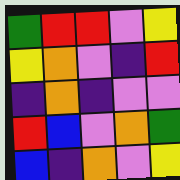[["green", "red", "red", "violet", "yellow"], ["yellow", "orange", "violet", "indigo", "red"], ["indigo", "orange", "indigo", "violet", "violet"], ["red", "blue", "violet", "orange", "green"], ["blue", "indigo", "orange", "violet", "yellow"]]